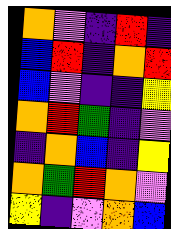[["orange", "violet", "indigo", "red", "indigo"], ["blue", "red", "indigo", "orange", "red"], ["blue", "violet", "indigo", "indigo", "yellow"], ["orange", "red", "green", "indigo", "violet"], ["indigo", "orange", "blue", "indigo", "yellow"], ["orange", "green", "red", "orange", "violet"], ["yellow", "indigo", "violet", "orange", "blue"]]